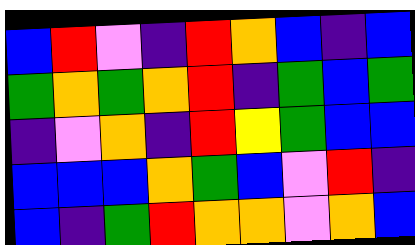[["blue", "red", "violet", "indigo", "red", "orange", "blue", "indigo", "blue"], ["green", "orange", "green", "orange", "red", "indigo", "green", "blue", "green"], ["indigo", "violet", "orange", "indigo", "red", "yellow", "green", "blue", "blue"], ["blue", "blue", "blue", "orange", "green", "blue", "violet", "red", "indigo"], ["blue", "indigo", "green", "red", "orange", "orange", "violet", "orange", "blue"]]